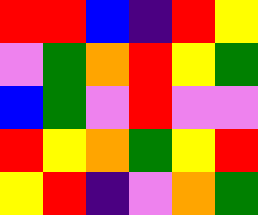[["red", "red", "blue", "indigo", "red", "yellow"], ["violet", "green", "orange", "red", "yellow", "green"], ["blue", "green", "violet", "red", "violet", "violet"], ["red", "yellow", "orange", "green", "yellow", "red"], ["yellow", "red", "indigo", "violet", "orange", "green"]]